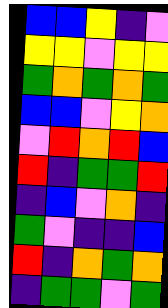[["blue", "blue", "yellow", "indigo", "violet"], ["yellow", "yellow", "violet", "yellow", "yellow"], ["green", "orange", "green", "orange", "green"], ["blue", "blue", "violet", "yellow", "orange"], ["violet", "red", "orange", "red", "blue"], ["red", "indigo", "green", "green", "red"], ["indigo", "blue", "violet", "orange", "indigo"], ["green", "violet", "indigo", "indigo", "blue"], ["red", "indigo", "orange", "green", "orange"], ["indigo", "green", "green", "violet", "green"]]